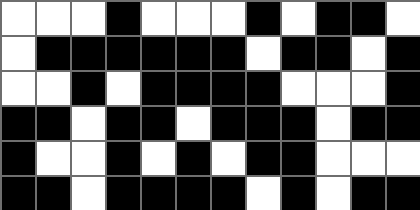[["white", "white", "white", "black", "white", "white", "white", "black", "white", "black", "black", "white"], ["white", "black", "black", "black", "black", "black", "black", "white", "black", "black", "white", "black"], ["white", "white", "black", "white", "black", "black", "black", "black", "white", "white", "white", "black"], ["black", "black", "white", "black", "black", "white", "black", "black", "black", "white", "black", "black"], ["black", "white", "white", "black", "white", "black", "white", "black", "black", "white", "white", "white"], ["black", "black", "white", "black", "black", "black", "black", "white", "black", "white", "black", "black"]]